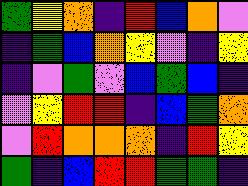[["green", "yellow", "orange", "indigo", "red", "blue", "orange", "violet"], ["indigo", "green", "blue", "orange", "yellow", "violet", "indigo", "yellow"], ["indigo", "violet", "green", "violet", "blue", "green", "blue", "indigo"], ["violet", "yellow", "red", "red", "indigo", "blue", "green", "orange"], ["violet", "red", "orange", "orange", "orange", "indigo", "red", "yellow"], ["green", "indigo", "blue", "red", "red", "green", "green", "indigo"]]